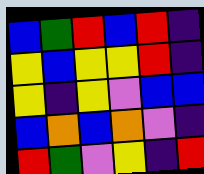[["blue", "green", "red", "blue", "red", "indigo"], ["yellow", "blue", "yellow", "yellow", "red", "indigo"], ["yellow", "indigo", "yellow", "violet", "blue", "blue"], ["blue", "orange", "blue", "orange", "violet", "indigo"], ["red", "green", "violet", "yellow", "indigo", "red"]]